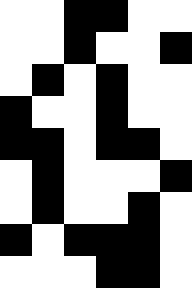[["white", "white", "black", "black", "white", "white"], ["white", "white", "black", "white", "white", "black"], ["white", "black", "white", "black", "white", "white"], ["black", "white", "white", "black", "white", "white"], ["black", "black", "white", "black", "black", "white"], ["white", "black", "white", "white", "white", "black"], ["white", "black", "white", "white", "black", "white"], ["black", "white", "black", "black", "black", "white"], ["white", "white", "white", "black", "black", "white"]]